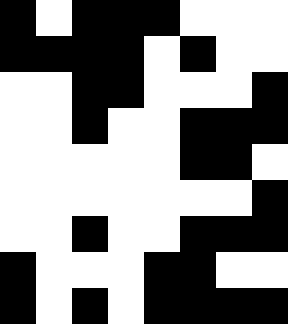[["black", "white", "black", "black", "black", "white", "white", "white"], ["black", "black", "black", "black", "white", "black", "white", "white"], ["white", "white", "black", "black", "white", "white", "white", "black"], ["white", "white", "black", "white", "white", "black", "black", "black"], ["white", "white", "white", "white", "white", "black", "black", "white"], ["white", "white", "white", "white", "white", "white", "white", "black"], ["white", "white", "black", "white", "white", "black", "black", "black"], ["black", "white", "white", "white", "black", "black", "white", "white"], ["black", "white", "black", "white", "black", "black", "black", "black"]]